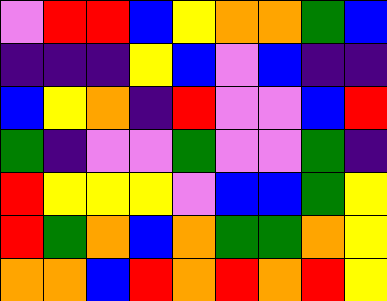[["violet", "red", "red", "blue", "yellow", "orange", "orange", "green", "blue"], ["indigo", "indigo", "indigo", "yellow", "blue", "violet", "blue", "indigo", "indigo"], ["blue", "yellow", "orange", "indigo", "red", "violet", "violet", "blue", "red"], ["green", "indigo", "violet", "violet", "green", "violet", "violet", "green", "indigo"], ["red", "yellow", "yellow", "yellow", "violet", "blue", "blue", "green", "yellow"], ["red", "green", "orange", "blue", "orange", "green", "green", "orange", "yellow"], ["orange", "orange", "blue", "red", "orange", "red", "orange", "red", "yellow"]]